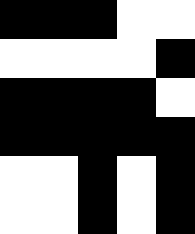[["black", "black", "black", "white", "white"], ["white", "white", "white", "white", "black"], ["black", "black", "black", "black", "white"], ["black", "black", "black", "black", "black"], ["white", "white", "black", "white", "black"], ["white", "white", "black", "white", "black"]]